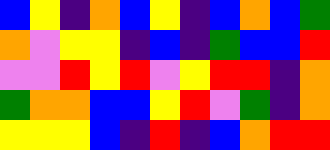[["blue", "yellow", "indigo", "orange", "blue", "yellow", "indigo", "blue", "orange", "blue", "green"], ["orange", "violet", "yellow", "yellow", "indigo", "blue", "indigo", "green", "blue", "blue", "red"], ["violet", "violet", "red", "yellow", "red", "violet", "yellow", "red", "red", "indigo", "orange"], ["green", "orange", "orange", "blue", "blue", "yellow", "red", "violet", "green", "indigo", "orange"], ["yellow", "yellow", "yellow", "blue", "indigo", "red", "indigo", "blue", "orange", "red", "red"]]